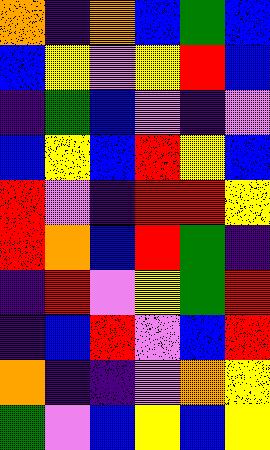[["orange", "indigo", "orange", "blue", "green", "blue"], ["blue", "yellow", "violet", "yellow", "red", "blue"], ["indigo", "green", "blue", "violet", "indigo", "violet"], ["blue", "yellow", "blue", "red", "yellow", "blue"], ["red", "violet", "indigo", "red", "red", "yellow"], ["red", "orange", "blue", "red", "green", "indigo"], ["indigo", "red", "violet", "yellow", "green", "red"], ["indigo", "blue", "red", "violet", "blue", "red"], ["orange", "indigo", "indigo", "violet", "orange", "yellow"], ["green", "violet", "blue", "yellow", "blue", "yellow"]]